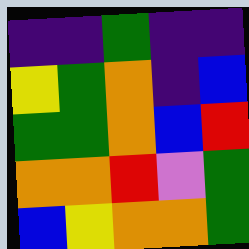[["indigo", "indigo", "green", "indigo", "indigo"], ["yellow", "green", "orange", "indigo", "blue"], ["green", "green", "orange", "blue", "red"], ["orange", "orange", "red", "violet", "green"], ["blue", "yellow", "orange", "orange", "green"]]